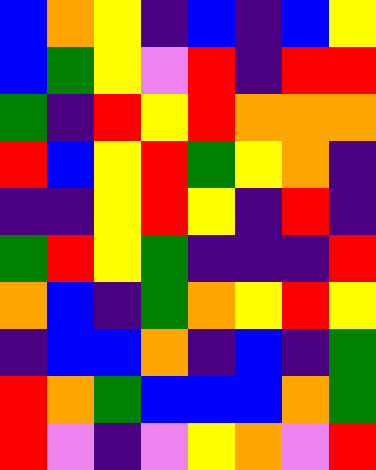[["blue", "orange", "yellow", "indigo", "blue", "indigo", "blue", "yellow"], ["blue", "green", "yellow", "violet", "red", "indigo", "red", "red"], ["green", "indigo", "red", "yellow", "red", "orange", "orange", "orange"], ["red", "blue", "yellow", "red", "green", "yellow", "orange", "indigo"], ["indigo", "indigo", "yellow", "red", "yellow", "indigo", "red", "indigo"], ["green", "red", "yellow", "green", "indigo", "indigo", "indigo", "red"], ["orange", "blue", "indigo", "green", "orange", "yellow", "red", "yellow"], ["indigo", "blue", "blue", "orange", "indigo", "blue", "indigo", "green"], ["red", "orange", "green", "blue", "blue", "blue", "orange", "green"], ["red", "violet", "indigo", "violet", "yellow", "orange", "violet", "red"]]